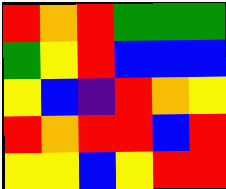[["red", "orange", "red", "green", "green", "green"], ["green", "yellow", "red", "blue", "blue", "blue"], ["yellow", "blue", "indigo", "red", "orange", "yellow"], ["red", "orange", "red", "red", "blue", "red"], ["yellow", "yellow", "blue", "yellow", "red", "red"]]